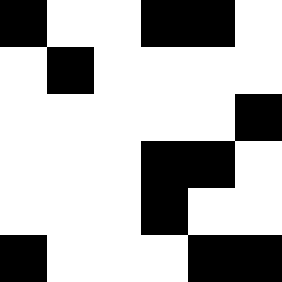[["black", "white", "white", "black", "black", "white"], ["white", "black", "white", "white", "white", "white"], ["white", "white", "white", "white", "white", "black"], ["white", "white", "white", "black", "black", "white"], ["white", "white", "white", "black", "white", "white"], ["black", "white", "white", "white", "black", "black"]]